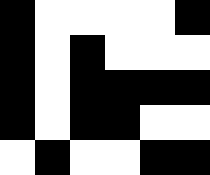[["black", "white", "white", "white", "white", "black"], ["black", "white", "black", "white", "white", "white"], ["black", "white", "black", "black", "black", "black"], ["black", "white", "black", "black", "white", "white"], ["white", "black", "white", "white", "black", "black"]]